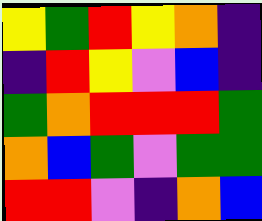[["yellow", "green", "red", "yellow", "orange", "indigo"], ["indigo", "red", "yellow", "violet", "blue", "indigo"], ["green", "orange", "red", "red", "red", "green"], ["orange", "blue", "green", "violet", "green", "green"], ["red", "red", "violet", "indigo", "orange", "blue"]]